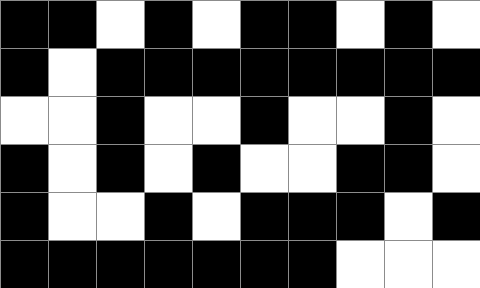[["black", "black", "white", "black", "white", "black", "black", "white", "black", "white"], ["black", "white", "black", "black", "black", "black", "black", "black", "black", "black"], ["white", "white", "black", "white", "white", "black", "white", "white", "black", "white"], ["black", "white", "black", "white", "black", "white", "white", "black", "black", "white"], ["black", "white", "white", "black", "white", "black", "black", "black", "white", "black"], ["black", "black", "black", "black", "black", "black", "black", "white", "white", "white"]]